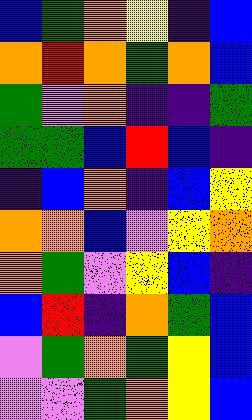[["blue", "green", "orange", "yellow", "indigo", "blue"], ["orange", "red", "orange", "green", "orange", "blue"], ["green", "violet", "orange", "indigo", "indigo", "green"], ["green", "green", "blue", "red", "blue", "indigo"], ["indigo", "blue", "orange", "indigo", "blue", "yellow"], ["orange", "orange", "blue", "violet", "yellow", "orange"], ["orange", "green", "violet", "yellow", "blue", "indigo"], ["blue", "red", "indigo", "orange", "green", "blue"], ["violet", "green", "orange", "green", "yellow", "blue"], ["violet", "violet", "green", "orange", "yellow", "blue"]]